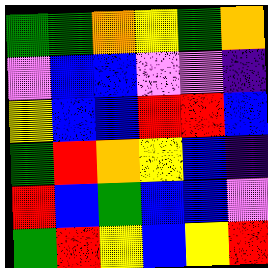[["green", "green", "orange", "yellow", "green", "orange"], ["violet", "blue", "blue", "violet", "violet", "indigo"], ["yellow", "blue", "blue", "red", "red", "blue"], ["green", "red", "orange", "yellow", "blue", "indigo"], ["red", "blue", "green", "blue", "blue", "violet"], ["green", "red", "yellow", "blue", "yellow", "red"]]